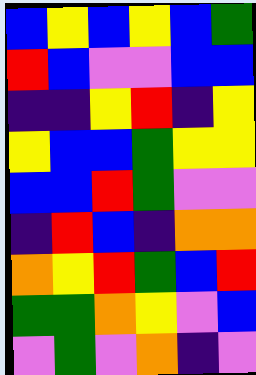[["blue", "yellow", "blue", "yellow", "blue", "green"], ["red", "blue", "violet", "violet", "blue", "blue"], ["indigo", "indigo", "yellow", "red", "indigo", "yellow"], ["yellow", "blue", "blue", "green", "yellow", "yellow"], ["blue", "blue", "red", "green", "violet", "violet"], ["indigo", "red", "blue", "indigo", "orange", "orange"], ["orange", "yellow", "red", "green", "blue", "red"], ["green", "green", "orange", "yellow", "violet", "blue"], ["violet", "green", "violet", "orange", "indigo", "violet"]]